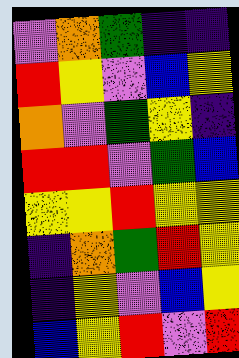[["violet", "orange", "green", "indigo", "indigo"], ["red", "yellow", "violet", "blue", "yellow"], ["orange", "violet", "green", "yellow", "indigo"], ["red", "red", "violet", "green", "blue"], ["yellow", "yellow", "red", "yellow", "yellow"], ["indigo", "orange", "green", "red", "yellow"], ["indigo", "yellow", "violet", "blue", "yellow"], ["blue", "yellow", "red", "violet", "red"]]